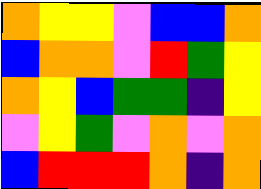[["orange", "yellow", "yellow", "violet", "blue", "blue", "orange"], ["blue", "orange", "orange", "violet", "red", "green", "yellow"], ["orange", "yellow", "blue", "green", "green", "indigo", "yellow"], ["violet", "yellow", "green", "violet", "orange", "violet", "orange"], ["blue", "red", "red", "red", "orange", "indigo", "orange"]]